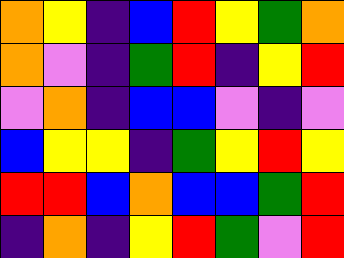[["orange", "yellow", "indigo", "blue", "red", "yellow", "green", "orange"], ["orange", "violet", "indigo", "green", "red", "indigo", "yellow", "red"], ["violet", "orange", "indigo", "blue", "blue", "violet", "indigo", "violet"], ["blue", "yellow", "yellow", "indigo", "green", "yellow", "red", "yellow"], ["red", "red", "blue", "orange", "blue", "blue", "green", "red"], ["indigo", "orange", "indigo", "yellow", "red", "green", "violet", "red"]]